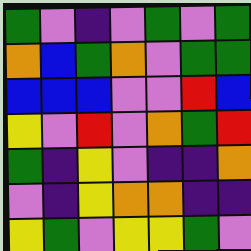[["green", "violet", "indigo", "violet", "green", "violet", "green"], ["orange", "blue", "green", "orange", "violet", "green", "green"], ["blue", "blue", "blue", "violet", "violet", "red", "blue"], ["yellow", "violet", "red", "violet", "orange", "green", "red"], ["green", "indigo", "yellow", "violet", "indigo", "indigo", "orange"], ["violet", "indigo", "yellow", "orange", "orange", "indigo", "indigo"], ["yellow", "green", "violet", "yellow", "yellow", "green", "violet"]]